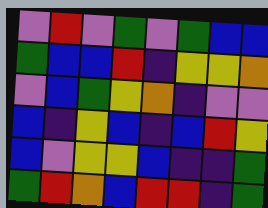[["violet", "red", "violet", "green", "violet", "green", "blue", "blue"], ["green", "blue", "blue", "red", "indigo", "yellow", "yellow", "orange"], ["violet", "blue", "green", "yellow", "orange", "indigo", "violet", "violet"], ["blue", "indigo", "yellow", "blue", "indigo", "blue", "red", "yellow"], ["blue", "violet", "yellow", "yellow", "blue", "indigo", "indigo", "green"], ["green", "red", "orange", "blue", "red", "red", "indigo", "green"]]